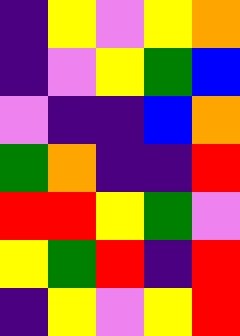[["indigo", "yellow", "violet", "yellow", "orange"], ["indigo", "violet", "yellow", "green", "blue"], ["violet", "indigo", "indigo", "blue", "orange"], ["green", "orange", "indigo", "indigo", "red"], ["red", "red", "yellow", "green", "violet"], ["yellow", "green", "red", "indigo", "red"], ["indigo", "yellow", "violet", "yellow", "red"]]